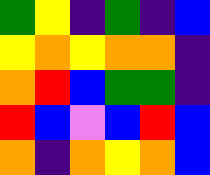[["green", "yellow", "indigo", "green", "indigo", "blue"], ["yellow", "orange", "yellow", "orange", "orange", "indigo"], ["orange", "red", "blue", "green", "green", "indigo"], ["red", "blue", "violet", "blue", "red", "blue"], ["orange", "indigo", "orange", "yellow", "orange", "blue"]]